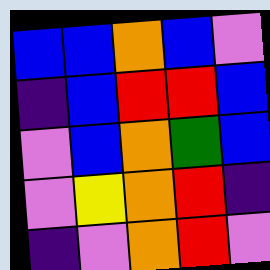[["blue", "blue", "orange", "blue", "violet"], ["indigo", "blue", "red", "red", "blue"], ["violet", "blue", "orange", "green", "blue"], ["violet", "yellow", "orange", "red", "indigo"], ["indigo", "violet", "orange", "red", "violet"]]